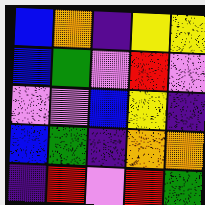[["blue", "orange", "indigo", "yellow", "yellow"], ["blue", "green", "violet", "red", "violet"], ["violet", "violet", "blue", "yellow", "indigo"], ["blue", "green", "indigo", "orange", "orange"], ["indigo", "red", "violet", "red", "green"]]